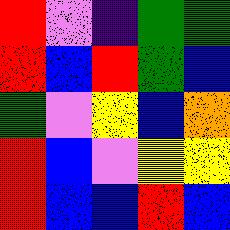[["red", "violet", "indigo", "green", "green"], ["red", "blue", "red", "green", "blue"], ["green", "violet", "yellow", "blue", "orange"], ["red", "blue", "violet", "yellow", "yellow"], ["red", "blue", "blue", "red", "blue"]]